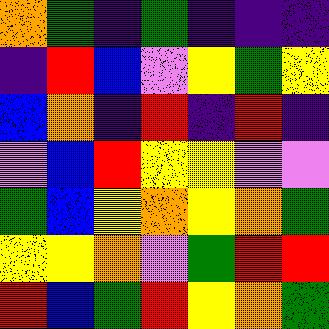[["orange", "green", "indigo", "green", "indigo", "indigo", "indigo"], ["indigo", "red", "blue", "violet", "yellow", "green", "yellow"], ["blue", "orange", "indigo", "red", "indigo", "red", "indigo"], ["violet", "blue", "red", "yellow", "yellow", "violet", "violet"], ["green", "blue", "yellow", "orange", "yellow", "orange", "green"], ["yellow", "yellow", "orange", "violet", "green", "red", "red"], ["red", "blue", "green", "red", "yellow", "orange", "green"]]